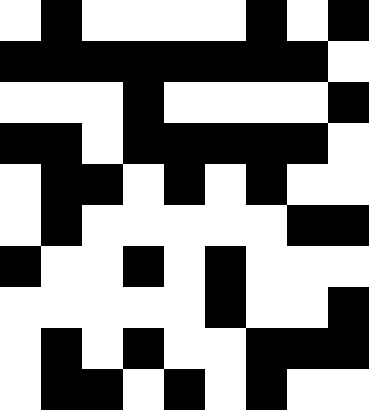[["white", "black", "white", "white", "white", "white", "black", "white", "black"], ["black", "black", "black", "black", "black", "black", "black", "black", "white"], ["white", "white", "white", "black", "white", "white", "white", "white", "black"], ["black", "black", "white", "black", "black", "black", "black", "black", "white"], ["white", "black", "black", "white", "black", "white", "black", "white", "white"], ["white", "black", "white", "white", "white", "white", "white", "black", "black"], ["black", "white", "white", "black", "white", "black", "white", "white", "white"], ["white", "white", "white", "white", "white", "black", "white", "white", "black"], ["white", "black", "white", "black", "white", "white", "black", "black", "black"], ["white", "black", "black", "white", "black", "white", "black", "white", "white"]]